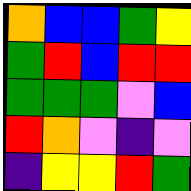[["orange", "blue", "blue", "green", "yellow"], ["green", "red", "blue", "red", "red"], ["green", "green", "green", "violet", "blue"], ["red", "orange", "violet", "indigo", "violet"], ["indigo", "yellow", "yellow", "red", "green"]]